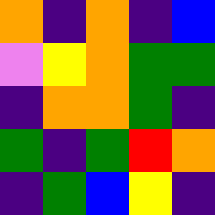[["orange", "indigo", "orange", "indigo", "blue"], ["violet", "yellow", "orange", "green", "green"], ["indigo", "orange", "orange", "green", "indigo"], ["green", "indigo", "green", "red", "orange"], ["indigo", "green", "blue", "yellow", "indigo"]]